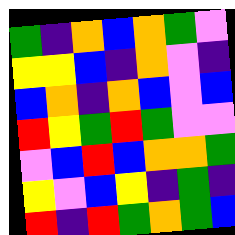[["green", "indigo", "orange", "blue", "orange", "green", "violet"], ["yellow", "yellow", "blue", "indigo", "orange", "violet", "indigo"], ["blue", "orange", "indigo", "orange", "blue", "violet", "blue"], ["red", "yellow", "green", "red", "green", "violet", "violet"], ["violet", "blue", "red", "blue", "orange", "orange", "green"], ["yellow", "violet", "blue", "yellow", "indigo", "green", "indigo"], ["red", "indigo", "red", "green", "orange", "green", "blue"]]